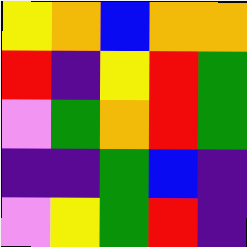[["yellow", "orange", "blue", "orange", "orange"], ["red", "indigo", "yellow", "red", "green"], ["violet", "green", "orange", "red", "green"], ["indigo", "indigo", "green", "blue", "indigo"], ["violet", "yellow", "green", "red", "indigo"]]